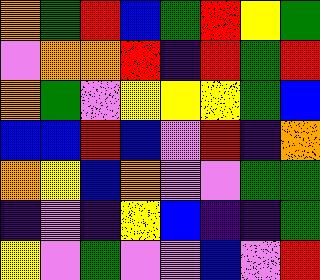[["orange", "green", "red", "blue", "green", "red", "yellow", "green"], ["violet", "orange", "orange", "red", "indigo", "red", "green", "red"], ["orange", "green", "violet", "yellow", "yellow", "yellow", "green", "blue"], ["blue", "blue", "red", "blue", "violet", "red", "indigo", "orange"], ["orange", "yellow", "blue", "orange", "violet", "violet", "green", "green"], ["indigo", "violet", "indigo", "yellow", "blue", "indigo", "indigo", "green"], ["yellow", "violet", "green", "violet", "violet", "blue", "violet", "red"]]